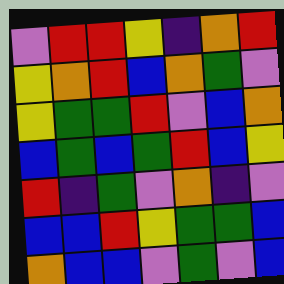[["violet", "red", "red", "yellow", "indigo", "orange", "red"], ["yellow", "orange", "red", "blue", "orange", "green", "violet"], ["yellow", "green", "green", "red", "violet", "blue", "orange"], ["blue", "green", "blue", "green", "red", "blue", "yellow"], ["red", "indigo", "green", "violet", "orange", "indigo", "violet"], ["blue", "blue", "red", "yellow", "green", "green", "blue"], ["orange", "blue", "blue", "violet", "green", "violet", "blue"]]